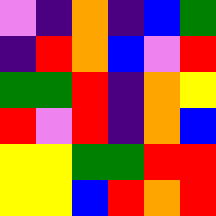[["violet", "indigo", "orange", "indigo", "blue", "green"], ["indigo", "red", "orange", "blue", "violet", "red"], ["green", "green", "red", "indigo", "orange", "yellow"], ["red", "violet", "red", "indigo", "orange", "blue"], ["yellow", "yellow", "green", "green", "red", "red"], ["yellow", "yellow", "blue", "red", "orange", "red"]]